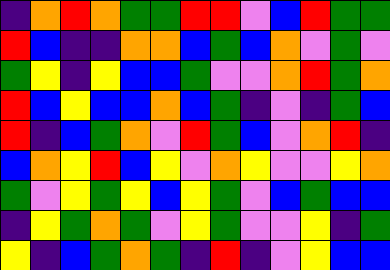[["indigo", "orange", "red", "orange", "green", "green", "red", "red", "violet", "blue", "red", "green", "green"], ["red", "blue", "indigo", "indigo", "orange", "orange", "blue", "green", "blue", "orange", "violet", "green", "violet"], ["green", "yellow", "indigo", "yellow", "blue", "blue", "green", "violet", "violet", "orange", "red", "green", "orange"], ["red", "blue", "yellow", "blue", "blue", "orange", "blue", "green", "indigo", "violet", "indigo", "green", "blue"], ["red", "indigo", "blue", "green", "orange", "violet", "red", "green", "blue", "violet", "orange", "red", "indigo"], ["blue", "orange", "yellow", "red", "blue", "yellow", "violet", "orange", "yellow", "violet", "violet", "yellow", "orange"], ["green", "violet", "yellow", "green", "yellow", "blue", "yellow", "green", "violet", "blue", "green", "blue", "blue"], ["indigo", "yellow", "green", "orange", "green", "violet", "yellow", "green", "violet", "violet", "yellow", "indigo", "green"], ["yellow", "indigo", "blue", "green", "orange", "green", "indigo", "red", "indigo", "violet", "yellow", "blue", "blue"]]